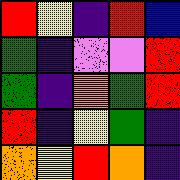[["red", "yellow", "indigo", "red", "blue"], ["green", "indigo", "violet", "violet", "red"], ["green", "indigo", "orange", "green", "red"], ["red", "indigo", "yellow", "green", "indigo"], ["orange", "yellow", "red", "orange", "indigo"]]